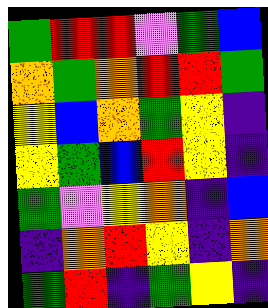[["green", "red", "red", "violet", "green", "blue"], ["orange", "green", "orange", "red", "red", "green"], ["yellow", "blue", "orange", "green", "yellow", "indigo"], ["yellow", "green", "blue", "red", "yellow", "indigo"], ["green", "violet", "yellow", "orange", "indigo", "blue"], ["indigo", "orange", "red", "yellow", "indigo", "orange"], ["green", "red", "indigo", "green", "yellow", "indigo"]]